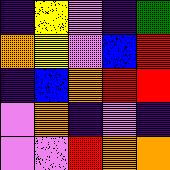[["indigo", "yellow", "violet", "indigo", "green"], ["orange", "yellow", "violet", "blue", "red"], ["indigo", "blue", "orange", "red", "red"], ["violet", "orange", "indigo", "violet", "indigo"], ["violet", "violet", "red", "orange", "orange"]]